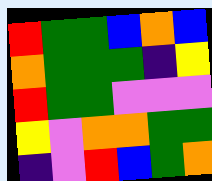[["red", "green", "green", "blue", "orange", "blue"], ["orange", "green", "green", "green", "indigo", "yellow"], ["red", "green", "green", "violet", "violet", "violet"], ["yellow", "violet", "orange", "orange", "green", "green"], ["indigo", "violet", "red", "blue", "green", "orange"]]